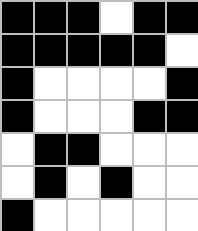[["black", "black", "black", "white", "black", "black"], ["black", "black", "black", "black", "black", "white"], ["black", "white", "white", "white", "white", "black"], ["black", "white", "white", "white", "black", "black"], ["white", "black", "black", "white", "white", "white"], ["white", "black", "white", "black", "white", "white"], ["black", "white", "white", "white", "white", "white"]]